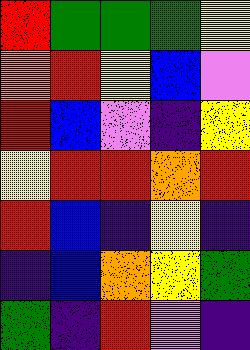[["red", "green", "green", "green", "yellow"], ["orange", "red", "yellow", "blue", "violet"], ["red", "blue", "violet", "indigo", "yellow"], ["yellow", "red", "red", "orange", "red"], ["red", "blue", "indigo", "yellow", "indigo"], ["indigo", "blue", "orange", "yellow", "green"], ["green", "indigo", "red", "violet", "indigo"]]